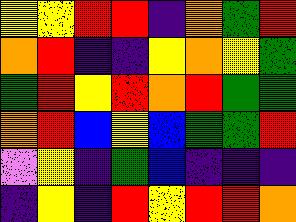[["yellow", "yellow", "red", "red", "indigo", "orange", "green", "red"], ["orange", "red", "indigo", "indigo", "yellow", "orange", "yellow", "green"], ["green", "red", "yellow", "red", "orange", "red", "green", "green"], ["orange", "red", "blue", "yellow", "blue", "green", "green", "red"], ["violet", "yellow", "indigo", "green", "blue", "indigo", "indigo", "indigo"], ["indigo", "yellow", "indigo", "red", "yellow", "red", "red", "orange"]]